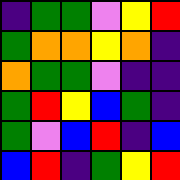[["indigo", "green", "green", "violet", "yellow", "red"], ["green", "orange", "orange", "yellow", "orange", "indigo"], ["orange", "green", "green", "violet", "indigo", "indigo"], ["green", "red", "yellow", "blue", "green", "indigo"], ["green", "violet", "blue", "red", "indigo", "blue"], ["blue", "red", "indigo", "green", "yellow", "red"]]